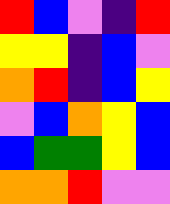[["red", "blue", "violet", "indigo", "red"], ["yellow", "yellow", "indigo", "blue", "violet"], ["orange", "red", "indigo", "blue", "yellow"], ["violet", "blue", "orange", "yellow", "blue"], ["blue", "green", "green", "yellow", "blue"], ["orange", "orange", "red", "violet", "violet"]]